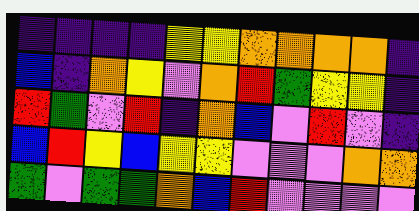[["indigo", "indigo", "indigo", "indigo", "yellow", "yellow", "orange", "orange", "orange", "orange", "indigo"], ["blue", "indigo", "orange", "yellow", "violet", "orange", "red", "green", "yellow", "yellow", "indigo"], ["red", "green", "violet", "red", "indigo", "orange", "blue", "violet", "red", "violet", "indigo"], ["blue", "red", "yellow", "blue", "yellow", "yellow", "violet", "violet", "violet", "orange", "orange"], ["green", "violet", "green", "green", "orange", "blue", "red", "violet", "violet", "violet", "violet"]]